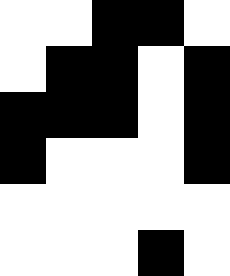[["white", "white", "black", "black", "white"], ["white", "black", "black", "white", "black"], ["black", "black", "black", "white", "black"], ["black", "white", "white", "white", "black"], ["white", "white", "white", "white", "white"], ["white", "white", "white", "black", "white"]]